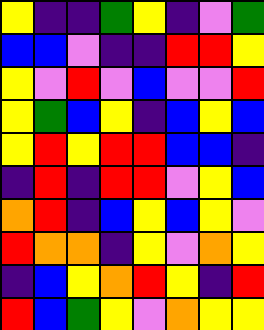[["yellow", "indigo", "indigo", "green", "yellow", "indigo", "violet", "green"], ["blue", "blue", "violet", "indigo", "indigo", "red", "red", "yellow"], ["yellow", "violet", "red", "violet", "blue", "violet", "violet", "red"], ["yellow", "green", "blue", "yellow", "indigo", "blue", "yellow", "blue"], ["yellow", "red", "yellow", "red", "red", "blue", "blue", "indigo"], ["indigo", "red", "indigo", "red", "red", "violet", "yellow", "blue"], ["orange", "red", "indigo", "blue", "yellow", "blue", "yellow", "violet"], ["red", "orange", "orange", "indigo", "yellow", "violet", "orange", "yellow"], ["indigo", "blue", "yellow", "orange", "red", "yellow", "indigo", "red"], ["red", "blue", "green", "yellow", "violet", "orange", "yellow", "yellow"]]